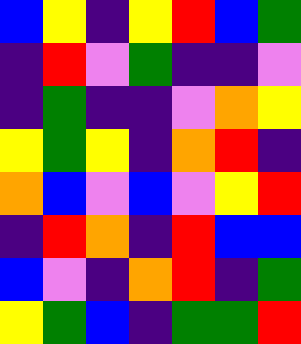[["blue", "yellow", "indigo", "yellow", "red", "blue", "green"], ["indigo", "red", "violet", "green", "indigo", "indigo", "violet"], ["indigo", "green", "indigo", "indigo", "violet", "orange", "yellow"], ["yellow", "green", "yellow", "indigo", "orange", "red", "indigo"], ["orange", "blue", "violet", "blue", "violet", "yellow", "red"], ["indigo", "red", "orange", "indigo", "red", "blue", "blue"], ["blue", "violet", "indigo", "orange", "red", "indigo", "green"], ["yellow", "green", "blue", "indigo", "green", "green", "red"]]